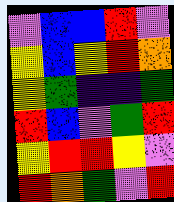[["violet", "blue", "blue", "red", "violet"], ["yellow", "blue", "yellow", "red", "orange"], ["yellow", "green", "indigo", "indigo", "green"], ["red", "blue", "violet", "green", "red"], ["yellow", "red", "red", "yellow", "violet"], ["red", "orange", "green", "violet", "red"]]